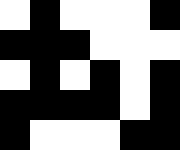[["white", "black", "white", "white", "white", "black"], ["black", "black", "black", "white", "white", "white"], ["white", "black", "white", "black", "white", "black"], ["black", "black", "black", "black", "white", "black"], ["black", "white", "white", "white", "black", "black"]]